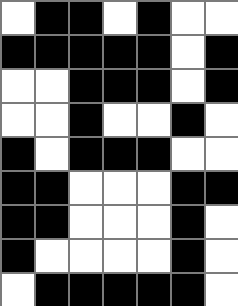[["white", "black", "black", "white", "black", "white", "white"], ["black", "black", "black", "black", "black", "white", "black"], ["white", "white", "black", "black", "black", "white", "black"], ["white", "white", "black", "white", "white", "black", "white"], ["black", "white", "black", "black", "black", "white", "white"], ["black", "black", "white", "white", "white", "black", "black"], ["black", "black", "white", "white", "white", "black", "white"], ["black", "white", "white", "white", "white", "black", "white"], ["white", "black", "black", "black", "black", "black", "white"]]